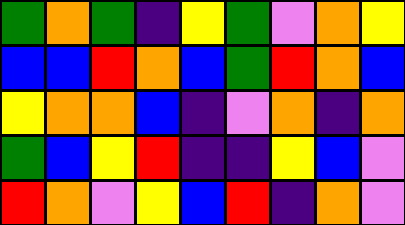[["green", "orange", "green", "indigo", "yellow", "green", "violet", "orange", "yellow"], ["blue", "blue", "red", "orange", "blue", "green", "red", "orange", "blue"], ["yellow", "orange", "orange", "blue", "indigo", "violet", "orange", "indigo", "orange"], ["green", "blue", "yellow", "red", "indigo", "indigo", "yellow", "blue", "violet"], ["red", "orange", "violet", "yellow", "blue", "red", "indigo", "orange", "violet"]]